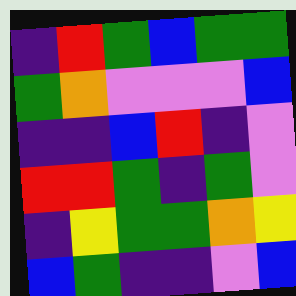[["indigo", "red", "green", "blue", "green", "green"], ["green", "orange", "violet", "violet", "violet", "blue"], ["indigo", "indigo", "blue", "red", "indigo", "violet"], ["red", "red", "green", "indigo", "green", "violet"], ["indigo", "yellow", "green", "green", "orange", "yellow"], ["blue", "green", "indigo", "indigo", "violet", "blue"]]